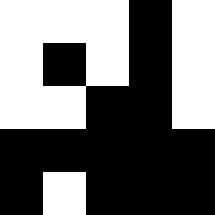[["white", "white", "white", "black", "white"], ["white", "black", "white", "black", "white"], ["white", "white", "black", "black", "white"], ["black", "black", "black", "black", "black"], ["black", "white", "black", "black", "black"]]